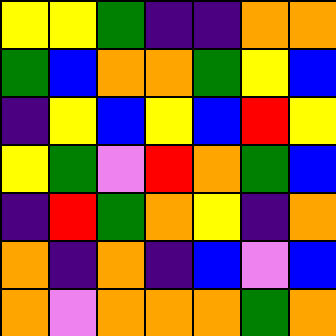[["yellow", "yellow", "green", "indigo", "indigo", "orange", "orange"], ["green", "blue", "orange", "orange", "green", "yellow", "blue"], ["indigo", "yellow", "blue", "yellow", "blue", "red", "yellow"], ["yellow", "green", "violet", "red", "orange", "green", "blue"], ["indigo", "red", "green", "orange", "yellow", "indigo", "orange"], ["orange", "indigo", "orange", "indigo", "blue", "violet", "blue"], ["orange", "violet", "orange", "orange", "orange", "green", "orange"]]